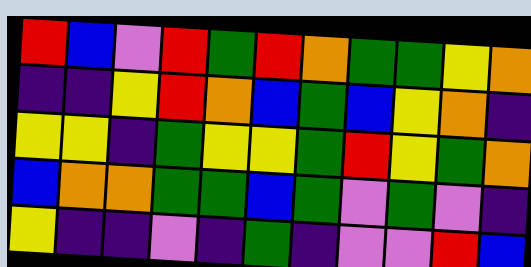[["red", "blue", "violet", "red", "green", "red", "orange", "green", "green", "yellow", "orange"], ["indigo", "indigo", "yellow", "red", "orange", "blue", "green", "blue", "yellow", "orange", "indigo"], ["yellow", "yellow", "indigo", "green", "yellow", "yellow", "green", "red", "yellow", "green", "orange"], ["blue", "orange", "orange", "green", "green", "blue", "green", "violet", "green", "violet", "indigo"], ["yellow", "indigo", "indigo", "violet", "indigo", "green", "indigo", "violet", "violet", "red", "blue"]]